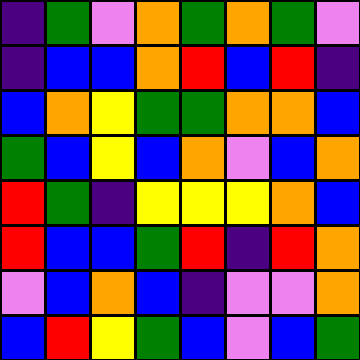[["indigo", "green", "violet", "orange", "green", "orange", "green", "violet"], ["indigo", "blue", "blue", "orange", "red", "blue", "red", "indigo"], ["blue", "orange", "yellow", "green", "green", "orange", "orange", "blue"], ["green", "blue", "yellow", "blue", "orange", "violet", "blue", "orange"], ["red", "green", "indigo", "yellow", "yellow", "yellow", "orange", "blue"], ["red", "blue", "blue", "green", "red", "indigo", "red", "orange"], ["violet", "blue", "orange", "blue", "indigo", "violet", "violet", "orange"], ["blue", "red", "yellow", "green", "blue", "violet", "blue", "green"]]